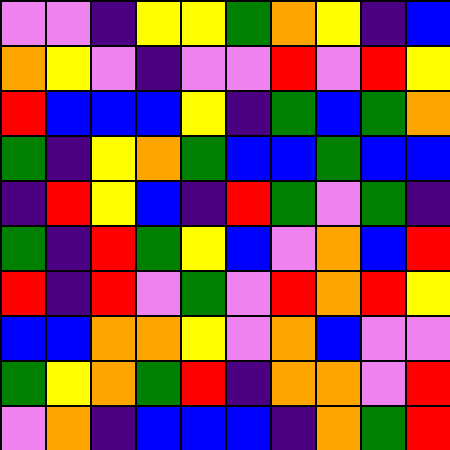[["violet", "violet", "indigo", "yellow", "yellow", "green", "orange", "yellow", "indigo", "blue"], ["orange", "yellow", "violet", "indigo", "violet", "violet", "red", "violet", "red", "yellow"], ["red", "blue", "blue", "blue", "yellow", "indigo", "green", "blue", "green", "orange"], ["green", "indigo", "yellow", "orange", "green", "blue", "blue", "green", "blue", "blue"], ["indigo", "red", "yellow", "blue", "indigo", "red", "green", "violet", "green", "indigo"], ["green", "indigo", "red", "green", "yellow", "blue", "violet", "orange", "blue", "red"], ["red", "indigo", "red", "violet", "green", "violet", "red", "orange", "red", "yellow"], ["blue", "blue", "orange", "orange", "yellow", "violet", "orange", "blue", "violet", "violet"], ["green", "yellow", "orange", "green", "red", "indigo", "orange", "orange", "violet", "red"], ["violet", "orange", "indigo", "blue", "blue", "blue", "indigo", "orange", "green", "red"]]